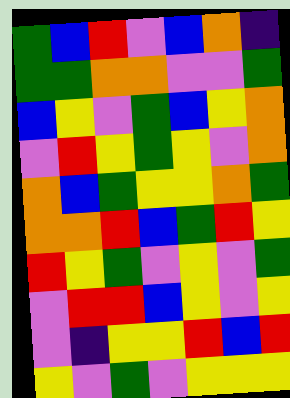[["green", "blue", "red", "violet", "blue", "orange", "indigo"], ["green", "green", "orange", "orange", "violet", "violet", "green"], ["blue", "yellow", "violet", "green", "blue", "yellow", "orange"], ["violet", "red", "yellow", "green", "yellow", "violet", "orange"], ["orange", "blue", "green", "yellow", "yellow", "orange", "green"], ["orange", "orange", "red", "blue", "green", "red", "yellow"], ["red", "yellow", "green", "violet", "yellow", "violet", "green"], ["violet", "red", "red", "blue", "yellow", "violet", "yellow"], ["violet", "indigo", "yellow", "yellow", "red", "blue", "red"], ["yellow", "violet", "green", "violet", "yellow", "yellow", "yellow"]]